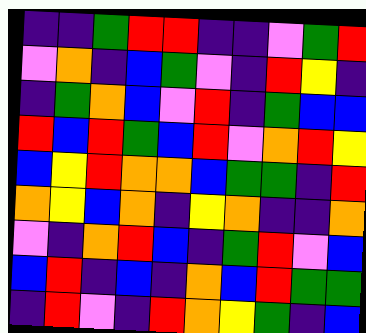[["indigo", "indigo", "green", "red", "red", "indigo", "indigo", "violet", "green", "red"], ["violet", "orange", "indigo", "blue", "green", "violet", "indigo", "red", "yellow", "indigo"], ["indigo", "green", "orange", "blue", "violet", "red", "indigo", "green", "blue", "blue"], ["red", "blue", "red", "green", "blue", "red", "violet", "orange", "red", "yellow"], ["blue", "yellow", "red", "orange", "orange", "blue", "green", "green", "indigo", "red"], ["orange", "yellow", "blue", "orange", "indigo", "yellow", "orange", "indigo", "indigo", "orange"], ["violet", "indigo", "orange", "red", "blue", "indigo", "green", "red", "violet", "blue"], ["blue", "red", "indigo", "blue", "indigo", "orange", "blue", "red", "green", "green"], ["indigo", "red", "violet", "indigo", "red", "orange", "yellow", "green", "indigo", "blue"]]